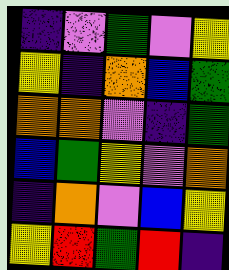[["indigo", "violet", "green", "violet", "yellow"], ["yellow", "indigo", "orange", "blue", "green"], ["orange", "orange", "violet", "indigo", "green"], ["blue", "green", "yellow", "violet", "orange"], ["indigo", "orange", "violet", "blue", "yellow"], ["yellow", "red", "green", "red", "indigo"]]